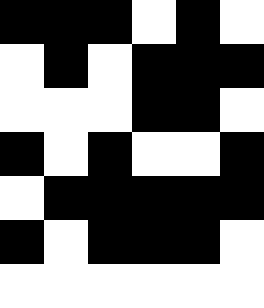[["black", "black", "black", "white", "black", "white"], ["white", "black", "white", "black", "black", "black"], ["white", "white", "white", "black", "black", "white"], ["black", "white", "black", "white", "white", "black"], ["white", "black", "black", "black", "black", "black"], ["black", "white", "black", "black", "black", "white"], ["white", "white", "white", "white", "white", "white"]]